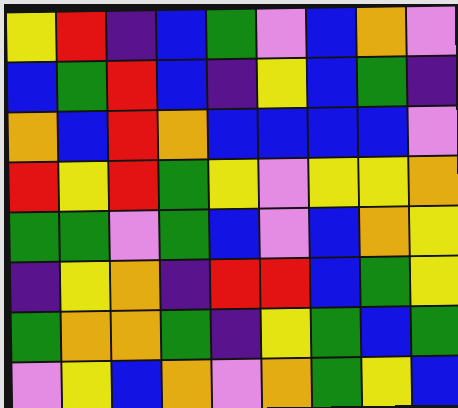[["yellow", "red", "indigo", "blue", "green", "violet", "blue", "orange", "violet"], ["blue", "green", "red", "blue", "indigo", "yellow", "blue", "green", "indigo"], ["orange", "blue", "red", "orange", "blue", "blue", "blue", "blue", "violet"], ["red", "yellow", "red", "green", "yellow", "violet", "yellow", "yellow", "orange"], ["green", "green", "violet", "green", "blue", "violet", "blue", "orange", "yellow"], ["indigo", "yellow", "orange", "indigo", "red", "red", "blue", "green", "yellow"], ["green", "orange", "orange", "green", "indigo", "yellow", "green", "blue", "green"], ["violet", "yellow", "blue", "orange", "violet", "orange", "green", "yellow", "blue"]]